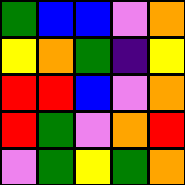[["green", "blue", "blue", "violet", "orange"], ["yellow", "orange", "green", "indigo", "yellow"], ["red", "red", "blue", "violet", "orange"], ["red", "green", "violet", "orange", "red"], ["violet", "green", "yellow", "green", "orange"]]